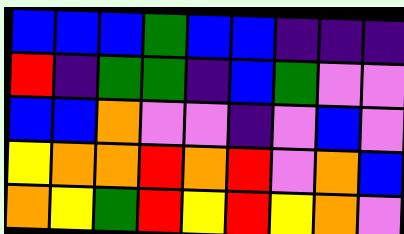[["blue", "blue", "blue", "green", "blue", "blue", "indigo", "indigo", "indigo"], ["red", "indigo", "green", "green", "indigo", "blue", "green", "violet", "violet"], ["blue", "blue", "orange", "violet", "violet", "indigo", "violet", "blue", "violet"], ["yellow", "orange", "orange", "red", "orange", "red", "violet", "orange", "blue"], ["orange", "yellow", "green", "red", "yellow", "red", "yellow", "orange", "violet"]]